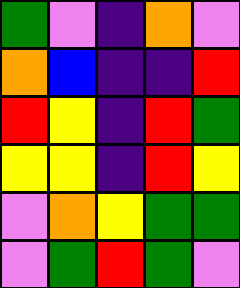[["green", "violet", "indigo", "orange", "violet"], ["orange", "blue", "indigo", "indigo", "red"], ["red", "yellow", "indigo", "red", "green"], ["yellow", "yellow", "indigo", "red", "yellow"], ["violet", "orange", "yellow", "green", "green"], ["violet", "green", "red", "green", "violet"]]